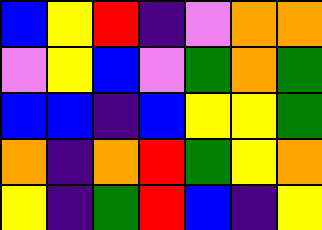[["blue", "yellow", "red", "indigo", "violet", "orange", "orange"], ["violet", "yellow", "blue", "violet", "green", "orange", "green"], ["blue", "blue", "indigo", "blue", "yellow", "yellow", "green"], ["orange", "indigo", "orange", "red", "green", "yellow", "orange"], ["yellow", "indigo", "green", "red", "blue", "indigo", "yellow"]]